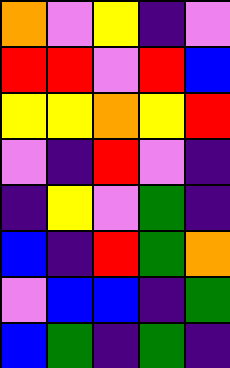[["orange", "violet", "yellow", "indigo", "violet"], ["red", "red", "violet", "red", "blue"], ["yellow", "yellow", "orange", "yellow", "red"], ["violet", "indigo", "red", "violet", "indigo"], ["indigo", "yellow", "violet", "green", "indigo"], ["blue", "indigo", "red", "green", "orange"], ["violet", "blue", "blue", "indigo", "green"], ["blue", "green", "indigo", "green", "indigo"]]